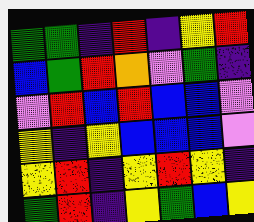[["green", "green", "indigo", "red", "indigo", "yellow", "red"], ["blue", "green", "red", "orange", "violet", "green", "indigo"], ["violet", "red", "blue", "red", "blue", "blue", "violet"], ["yellow", "indigo", "yellow", "blue", "blue", "blue", "violet"], ["yellow", "red", "indigo", "yellow", "red", "yellow", "indigo"], ["green", "red", "indigo", "yellow", "green", "blue", "yellow"]]